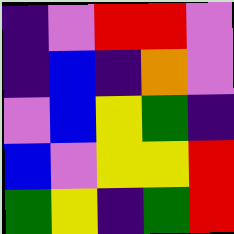[["indigo", "violet", "red", "red", "violet"], ["indigo", "blue", "indigo", "orange", "violet"], ["violet", "blue", "yellow", "green", "indigo"], ["blue", "violet", "yellow", "yellow", "red"], ["green", "yellow", "indigo", "green", "red"]]